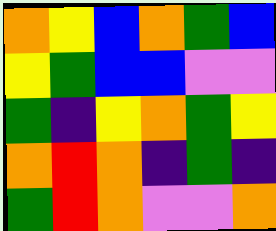[["orange", "yellow", "blue", "orange", "green", "blue"], ["yellow", "green", "blue", "blue", "violet", "violet"], ["green", "indigo", "yellow", "orange", "green", "yellow"], ["orange", "red", "orange", "indigo", "green", "indigo"], ["green", "red", "orange", "violet", "violet", "orange"]]